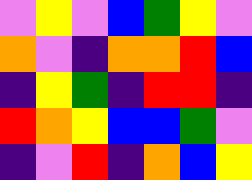[["violet", "yellow", "violet", "blue", "green", "yellow", "violet"], ["orange", "violet", "indigo", "orange", "orange", "red", "blue"], ["indigo", "yellow", "green", "indigo", "red", "red", "indigo"], ["red", "orange", "yellow", "blue", "blue", "green", "violet"], ["indigo", "violet", "red", "indigo", "orange", "blue", "yellow"]]